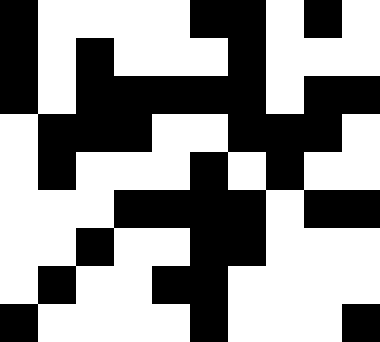[["black", "white", "white", "white", "white", "black", "black", "white", "black", "white"], ["black", "white", "black", "white", "white", "white", "black", "white", "white", "white"], ["black", "white", "black", "black", "black", "black", "black", "white", "black", "black"], ["white", "black", "black", "black", "white", "white", "black", "black", "black", "white"], ["white", "black", "white", "white", "white", "black", "white", "black", "white", "white"], ["white", "white", "white", "black", "black", "black", "black", "white", "black", "black"], ["white", "white", "black", "white", "white", "black", "black", "white", "white", "white"], ["white", "black", "white", "white", "black", "black", "white", "white", "white", "white"], ["black", "white", "white", "white", "white", "black", "white", "white", "white", "black"]]